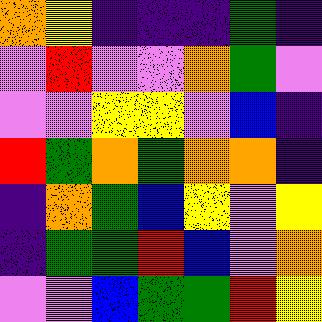[["orange", "yellow", "indigo", "indigo", "indigo", "green", "indigo"], ["violet", "red", "violet", "violet", "orange", "green", "violet"], ["violet", "violet", "yellow", "yellow", "violet", "blue", "indigo"], ["red", "green", "orange", "green", "orange", "orange", "indigo"], ["indigo", "orange", "green", "blue", "yellow", "violet", "yellow"], ["indigo", "green", "green", "red", "blue", "violet", "orange"], ["violet", "violet", "blue", "green", "green", "red", "yellow"]]